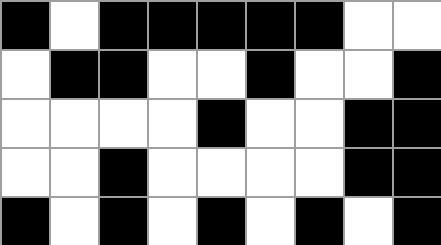[["black", "white", "black", "black", "black", "black", "black", "white", "white"], ["white", "black", "black", "white", "white", "black", "white", "white", "black"], ["white", "white", "white", "white", "black", "white", "white", "black", "black"], ["white", "white", "black", "white", "white", "white", "white", "black", "black"], ["black", "white", "black", "white", "black", "white", "black", "white", "black"]]